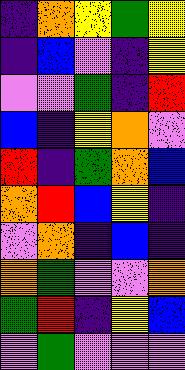[["indigo", "orange", "yellow", "green", "yellow"], ["indigo", "blue", "violet", "indigo", "yellow"], ["violet", "violet", "green", "indigo", "red"], ["blue", "indigo", "yellow", "orange", "violet"], ["red", "indigo", "green", "orange", "blue"], ["orange", "red", "blue", "yellow", "indigo"], ["violet", "orange", "indigo", "blue", "indigo"], ["orange", "green", "violet", "violet", "orange"], ["green", "red", "indigo", "yellow", "blue"], ["violet", "green", "violet", "violet", "violet"]]